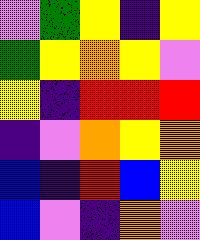[["violet", "green", "yellow", "indigo", "yellow"], ["green", "yellow", "orange", "yellow", "violet"], ["yellow", "indigo", "red", "red", "red"], ["indigo", "violet", "orange", "yellow", "orange"], ["blue", "indigo", "red", "blue", "yellow"], ["blue", "violet", "indigo", "orange", "violet"]]